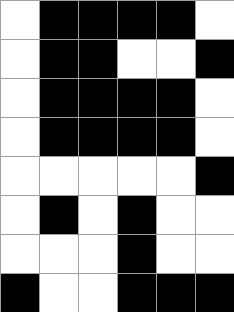[["white", "black", "black", "black", "black", "white"], ["white", "black", "black", "white", "white", "black"], ["white", "black", "black", "black", "black", "white"], ["white", "black", "black", "black", "black", "white"], ["white", "white", "white", "white", "white", "black"], ["white", "black", "white", "black", "white", "white"], ["white", "white", "white", "black", "white", "white"], ["black", "white", "white", "black", "black", "black"]]